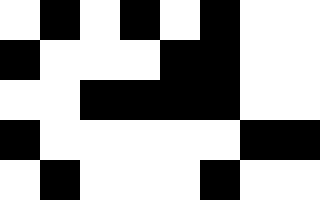[["white", "black", "white", "black", "white", "black", "white", "white"], ["black", "white", "white", "white", "black", "black", "white", "white"], ["white", "white", "black", "black", "black", "black", "white", "white"], ["black", "white", "white", "white", "white", "white", "black", "black"], ["white", "black", "white", "white", "white", "black", "white", "white"]]